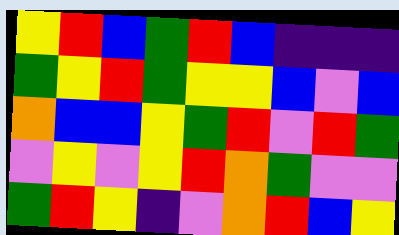[["yellow", "red", "blue", "green", "red", "blue", "indigo", "indigo", "indigo"], ["green", "yellow", "red", "green", "yellow", "yellow", "blue", "violet", "blue"], ["orange", "blue", "blue", "yellow", "green", "red", "violet", "red", "green"], ["violet", "yellow", "violet", "yellow", "red", "orange", "green", "violet", "violet"], ["green", "red", "yellow", "indigo", "violet", "orange", "red", "blue", "yellow"]]